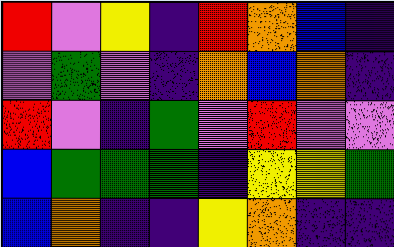[["red", "violet", "yellow", "indigo", "red", "orange", "blue", "indigo"], ["violet", "green", "violet", "indigo", "orange", "blue", "orange", "indigo"], ["red", "violet", "indigo", "green", "violet", "red", "violet", "violet"], ["blue", "green", "green", "green", "indigo", "yellow", "yellow", "green"], ["blue", "orange", "indigo", "indigo", "yellow", "orange", "indigo", "indigo"]]